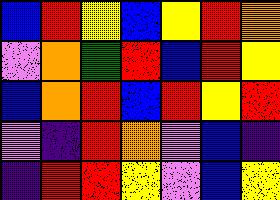[["blue", "red", "yellow", "blue", "yellow", "red", "orange"], ["violet", "orange", "green", "red", "blue", "red", "yellow"], ["blue", "orange", "red", "blue", "red", "yellow", "red"], ["violet", "indigo", "red", "orange", "violet", "blue", "indigo"], ["indigo", "red", "red", "yellow", "violet", "blue", "yellow"]]